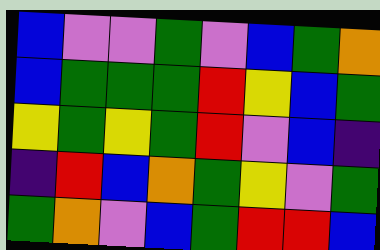[["blue", "violet", "violet", "green", "violet", "blue", "green", "orange"], ["blue", "green", "green", "green", "red", "yellow", "blue", "green"], ["yellow", "green", "yellow", "green", "red", "violet", "blue", "indigo"], ["indigo", "red", "blue", "orange", "green", "yellow", "violet", "green"], ["green", "orange", "violet", "blue", "green", "red", "red", "blue"]]